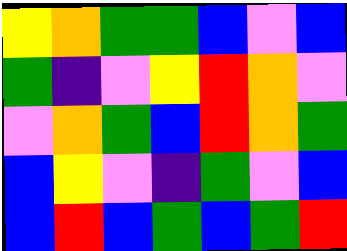[["yellow", "orange", "green", "green", "blue", "violet", "blue"], ["green", "indigo", "violet", "yellow", "red", "orange", "violet"], ["violet", "orange", "green", "blue", "red", "orange", "green"], ["blue", "yellow", "violet", "indigo", "green", "violet", "blue"], ["blue", "red", "blue", "green", "blue", "green", "red"]]